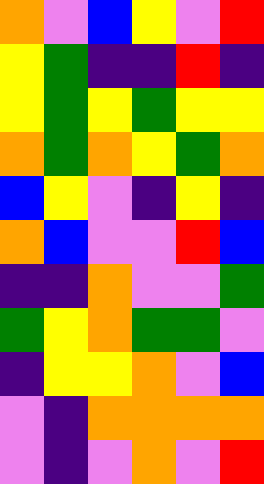[["orange", "violet", "blue", "yellow", "violet", "red"], ["yellow", "green", "indigo", "indigo", "red", "indigo"], ["yellow", "green", "yellow", "green", "yellow", "yellow"], ["orange", "green", "orange", "yellow", "green", "orange"], ["blue", "yellow", "violet", "indigo", "yellow", "indigo"], ["orange", "blue", "violet", "violet", "red", "blue"], ["indigo", "indigo", "orange", "violet", "violet", "green"], ["green", "yellow", "orange", "green", "green", "violet"], ["indigo", "yellow", "yellow", "orange", "violet", "blue"], ["violet", "indigo", "orange", "orange", "orange", "orange"], ["violet", "indigo", "violet", "orange", "violet", "red"]]